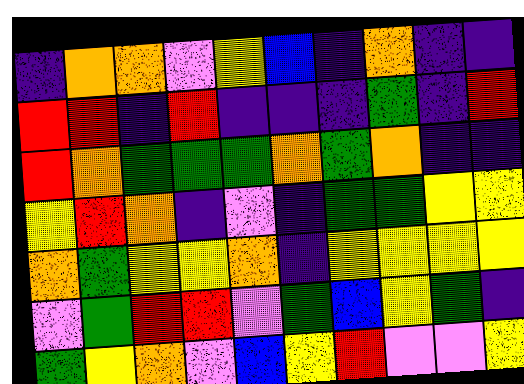[["indigo", "orange", "orange", "violet", "yellow", "blue", "indigo", "orange", "indigo", "indigo"], ["red", "red", "indigo", "red", "indigo", "indigo", "indigo", "green", "indigo", "red"], ["red", "orange", "green", "green", "green", "orange", "green", "orange", "indigo", "indigo"], ["yellow", "red", "orange", "indigo", "violet", "indigo", "green", "green", "yellow", "yellow"], ["orange", "green", "yellow", "yellow", "orange", "indigo", "yellow", "yellow", "yellow", "yellow"], ["violet", "green", "red", "red", "violet", "green", "blue", "yellow", "green", "indigo"], ["green", "yellow", "orange", "violet", "blue", "yellow", "red", "violet", "violet", "yellow"]]